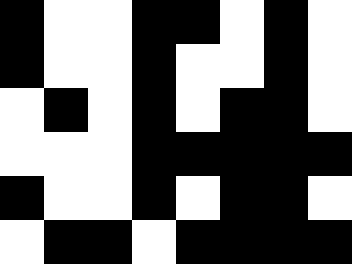[["black", "white", "white", "black", "black", "white", "black", "white"], ["black", "white", "white", "black", "white", "white", "black", "white"], ["white", "black", "white", "black", "white", "black", "black", "white"], ["white", "white", "white", "black", "black", "black", "black", "black"], ["black", "white", "white", "black", "white", "black", "black", "white"], ["white", "black", "black", "white", "black", "black", "black", "black"]]